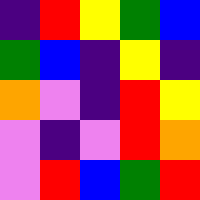[["indigo", "red", "yellow", "green", "blue"], ["green", "blue", "indigo", "yellow", "indigo"], ["orange", "violet", "indigo", "red", "yellow"], ["violet", "indigo", "violet", "red", "orange"], ["violet", "red", "blue", "green", "red"]]